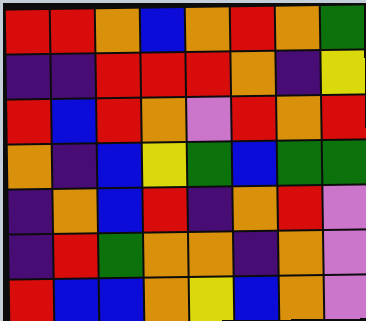[["red", "red", "orange", "blue", "orange", "red", "orange", "green"], ["indigo", "indigo", "red", "red", "red", "orange", "indigo", "yellow"], ["red", "blue", "red", "orange", "violet", "red", "orange", "red"], ["orange", "indigo", "blue", "yellow", "green", "blue", "green", "green"], ["indigo", "orange", "blue", "red", "indigo", "orange", "red", "violet"], ["indigo", "red", "green", "orange", "orange", "indigo", "orange", "violet"], ["red", "blue", "blue", "orange", "yellow", "blue", "orange", "violet"]]